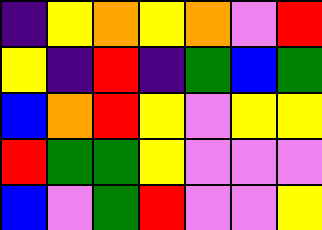[["indigo", "yellow", "orange", "yellow", "orange", "violet", "red"], ["yellow", "indigo", "red", "indigo", "green", "blue", "green"], ["blue", "orange", "red", "yellow", "violet", "yellow", "yellow"], ["red", "green", "green", "yellow", "violet", "violet", "violet"], ["blue", "violet", "green", "red", "violet", "violet", "yellow"]]